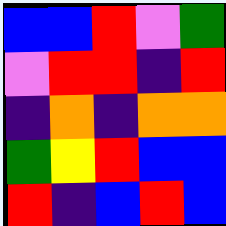[["blue", "blue", "red", "violet", "green"], ["violet", "red", "red", "indigo", "red"], ["indigo", "orange", "indigo", "orange", "orange"], ["green", "yellow", "red", "blue", "blue"], ["red", "indigo", "blue", "red", "blue"]]